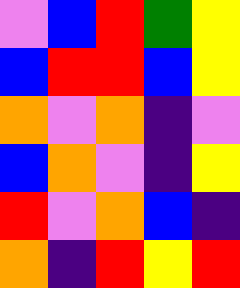[["violet", "blue", "red", "green", "yellow"], ["blue", "red", "red", "blue", "yellow"], ["orange", "violet", "orange", "indigo", "violet"], ["blue", "orange", "violet", "indigo", "yellow"], ["red", "violet", "orange", "blue", "indigo"], ["orange", "indigo", "red", "yellow", "red"]]